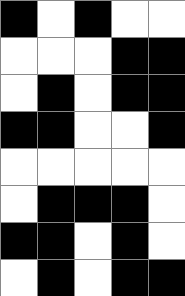[["black", "white", "black", "white", "white"], ["white", "white", "white", "black", "black"], ["white", "black", "white", "black", "black"], ["black", "black", "white", "white", "black"], ["white", "white", "white", "white", "white"], ["white", "black", "black", "black", "white"], ["black", "black", "white", "black", "white"], ["white", "black", "white", "black", "black"]]